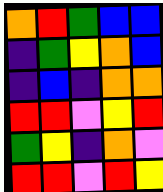[["orange", "red", "green", "blue", "blue"], ["indigo", "green", "yellow", "orange", "blue"], ["indigo", "blue", "indigo", "orange", "orange"], ["red", "red", "violet", "yellow", "red"], ["green", "yellow", "indigo", "orange", "violet"], ["red", "red", "violet", "red", "yellow"]]